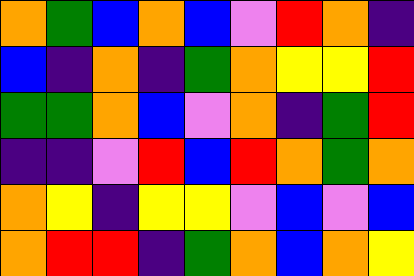[["orange", "green", "blue", "orange", "blue", "violet", "red", "orange", "indigo"], ["blue", "indigo", "orange", "indigo", "green", "orange", "yellow", "yellow", "red"], ["green", "green", "orange", "blue", "violet", "orange", "indigo", "green", "red"], ["indigo", "indigo", "violet", "red", "blue", "red", "orange", "green", "orange"], ["orange", "yellow", "indigo", "yellow", "yellow", "violet", "blue", "violet", "blue"], ["orange", "red", "red", "indigo", "green", "orange", "blue", "orange", "yellow"]]